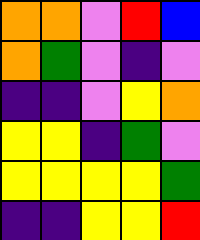[["orange", "orange", "violet", "red", "blue"], ["orange", "green", "violet", "indigo", "violet"], ["indigo", "indigo", "violet", "yellow", "orange"], ["yellow", "yellow", "indigo", "green", "violet"], ["yellow", "yellow", "yellow", "yellow", "green"], ["indigo", "indigo", "yellow", "yellow", "red"]]